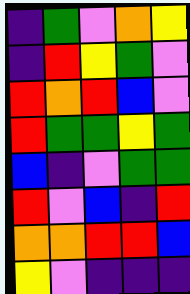[["indigo", "green", "violet", "orange", "yellow"], ["indigo", "red", "yellow", "green", "violet"], ["red", "orange", "red", "blue", "violet"], ["red", "green", "green", "yellow", "green"], ["blue", "indigo", "violet", "green", "green"], ["red", "violet", "blue", "indigo", "red"], ["orange", "orange", "red", "red", "blue"], ["yellow", "violet", "indigo", "indigo", "indigo"]]